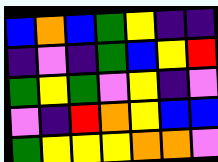[["blue", "orange", "blue", "green", "yellow", "indigo", "indigo"], ["indigo", "violet", "indigo", "green", "blue", "yellow", "red"], ["green", "yellow", "green", "violet", "yellow", "indigo", "violet"], ["violet", "indigo", "red", "orange", "yellow", "blue", "blue"], ["green", "yellow", "yellow", "yellow", "orange", "orange", "violet"]]